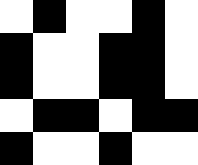[["white", "black", "white", "white", "black", "white"], ["black", "white", "white", "black", "black", "white"], ["black", "white", "white", "black", "black", "white"], ["white", "black", "black", "white", "black", "black"], ["black", "white", "white", "black", "white", "white"]]